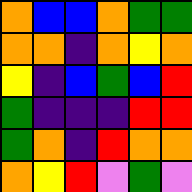[["orange", "blue", "blue", "orange", "green", "green"], ["orange", "orange", "indigo", "orange", "yellow", "orange"], ["yellow", "indigo", "blue", "green", "blue", "red"], ["green", "indigo", "indigo", "indigo", "red", "red"], ["green", "orange", "indigo", "red", "orange", "orange"], ["orange", "yellow", "red", "violet", "green", "violet"]]